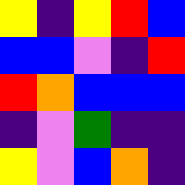[["yellow", "indigo", "yellow", "red", "blue"], ["blue", "blue", "violet", "indigo", "red"], ["red", "orange", "blue", "blue", "blue"], ["indigo", "violet", "green", "indigo", "indigo"], ["yellow", "violet", "blue", "orange", "indigo"]]